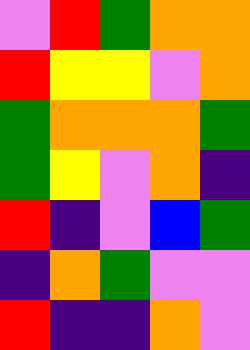[["violet", "red", "green", "orange", "orange"], ["red", "yellow", "yellow", "violet", "orange"], ["green", "orange", "orange", "orange", "green"], ["green", "yellow", "violet", "orange", "indigo"], ["red", "indigo", "violet", "blue", "green"], ["indigo", "orange", "green", "violet", "violet"], ["red", "indigo", "indigo", "orange", "violet"]]